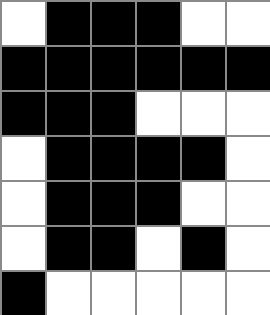[["white", "black", "black", "black", "white", "white"], ["black", "black", "black", "black", "black", "black"], ["black", "black", "black", "white", "white", "white"], ["white", "black", "black", "black", "black", "white"], ["white", "black", "black", "black", "white", "white"], ["white", "black", "black", "white", "black", "white"], ["black", "white", "white", "white", "white", "white"]]